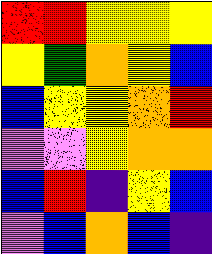[["red", "red", "yellow", "yellow", "yellow"], ["yellow", "green", "orange", "yellow", "blue"], ["blue", "yellow", "yellow", "orange", "red"], ["violet", "violet", "yellow", "orange", "orange"], ["blue", "red", "indigo", "yellow", "blue"], ["violet", "blue", "orange", "blue", "indigo"]]